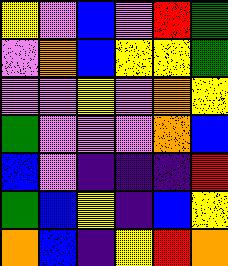[["yellow", "violet", "blue", "violet", "red", "green"], ["violet", "orange", "blue", "yellow", "yellow", "green"], ["violet", "violet", "yellow", "violet", "orange", "yellow"], ["green", "violet", "violet", "violet", "orange", "blue"], ["blue", "violet", "indigo", "indigo", "indigo", "red"], ["green", "blue", "yellow", "indigo", "blue", "yellow"], ["orange", "blue", "indigo", "yellow", "red", "orange"]]